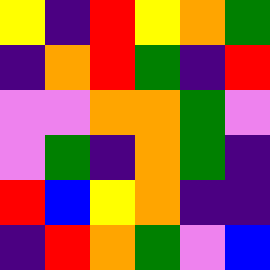[["yellow", "indigo", "red", "yellow", "orange", "green"], ["indigo", "orange", "red", "green", "indigo", "red"], ["violet", "violet", "orange", "orange", "green", "violet"], ["violet", "green", "indigo", "orange", "green", "indigo"], ["red", "blue", "yellow", "orange", "indigo", "indigo"], ["indigo", "red", "orange", "green", "violet", "blue"]]